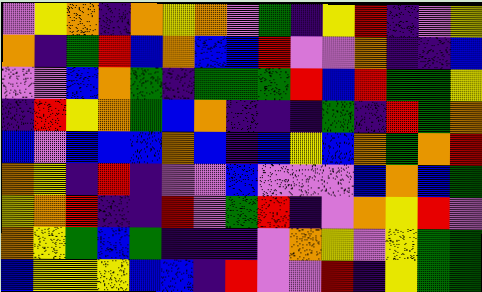[["violet", "yellow", "orange", "indigo", "orange", "yellow", "orange", "violet", "green", "indigo", "yellow", "red", "indigo", "violet", "yellow"], ["orange", "indigo", "green", "red", "blue", "orange", "blue", "blue", "red", "violet", "violet", "orange", "indigo", "indigo", "blue"], ["violet", "violet", "blue", "orange", "green", "indigo", "green", "green", "green", "red", "blue", "red", "green", "green", "yellow"], ["indigo", "red", "yellow", "orange", "green", "blue", "orange", "indigo", "indigo", "indigo", "green", "indigo", "red", "green", "orange"], ["blue", "violet", "blue", "blue", "blue", "orange", "blue", "indigo", "blue", "yellow", "blue", "orange", "green", "orange", "red"], ["orange", "yellow", "indigo", "red", "indigo", "violet", "violet", "blue", "violet", "violet", "violet", "blue", "orange", "blue", "green"], ["yellow", "orange", "red", "indigo", "indigo", "red", "violet", "green", "red", "indigo", "violet", "orange", "yellow", "red", "violet"], ["orange", "yellow", "green", "blue", "green", "indigo", "indigo", "indigo", "violet", "orange", "yellow", "violet", "yellow", "green", "green"], ["blue", "yellow", "yellow", "yellow", "blue", "blue", "indigo", "red", "violet", "violet", "red", "indigo", "yellow", "green", "green"]]